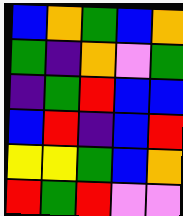[["blue", "orange", "green", "blue", "orange"], ["green", "indigo", "orange", "violet", "green"], ["indigo", "green", "red", "blue", "blue"], ["blue", "red", "indigo", "blue", "red"], ["yellow", "yellow", "green", "blue", "orange"], ["red", "green", "red", "violet", "violet"]]